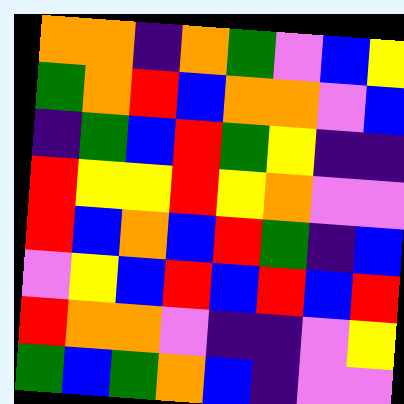[["orange", "orange", "indigo", "orange", "green", "violet", "blue", "yellow"], ["green", "orange", "red", "blue", "orange", "orange", "violet", "blue"], ["indigo", "green", "blue", "red", "green", "yellow", "indigo", "indigo"], ["red", "yellow", "yellow", "red", "yellow", "orange", "violet", "violet"], ["red", "blue", "orange", "blue", "red", "green", "indigo", "blue"], ["violet", "yellow", "blue", "red", "blue", "red", "blue", "red"], ["red", "orange", "orange", "violet", "indigo", "indigo", "violet", "yellow"], ["green", "blue", "green", "orange", "blue", "indigo", "violet", "violet"]]